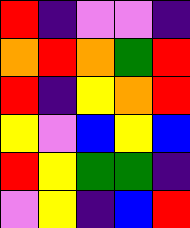[["red", "indigo", "violet", "violet", "indigo"], ["orange", "red", "orange", "green", "red"], ["red", "indigo", "yellow", "orange", "red"], ["yellow", "violet", "blue", "yellow", "blue"], ["red", "yellow", "green", "green", "indigo"], ["violet", "yellow", "indigo", "blue", "red"]]